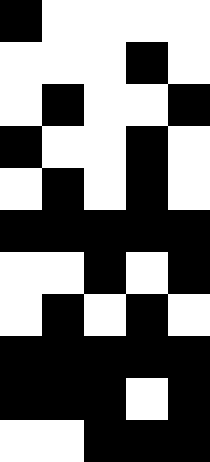[["black", "white", "white", "white", "white"], ["white", "white", "white", "black", "white"], ["white", "black", "white", "white", "black"], ["black", "white", "white", "black", "white"], ["white", "black", "white", "black", "white"], ["black", "black", "black", "black", "black"], ["white", "white", "black", "white", "black"], ["white", "black", "white", "black", "white"], ["black", "black", "black", "black", "black"], ["black", "black", "black", "white", "black"], ["white", "white", "black", "black", "black"]]